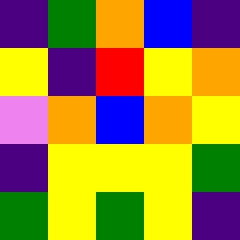[["indigo", "green", "orange", "blue", "indigo"], ["yellow", "indigo", "red", "yellow", "orange"], ["violet", "orange", "blue", "orange", "yellow"], ["indigo", "yellow", "yellow", "yellow", "green"], ["green", "yellow", "green", "yellow", "indigo"]]